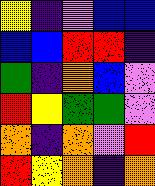[["yellow", "indigo", "violet", "blue", "blue"], ["blue", "blue", "red", "red", "indigo"], ["green", "indigo", "orange", "blue", "violet"], ["red", "yellow", "green", "green", "violet"], ["orange", "indigo", "orange", "violet", "red"], ["red", "yellow", "orange", "indigo", "orange"]]